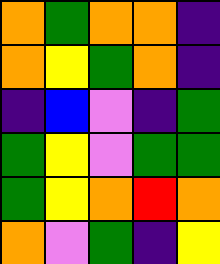[["orange", "green", "orange", "orange", "indigo"], ["orange", "yellow", "green", "orange", "indigo"], ["indigo", "blue", "violet", "indigo", "green"], ["green", "yellow", "violet", "green", "green"], ["green", "yellow", "orange", "red", "orange"], ["orange", "violet", "green", "indigo", "yellow"]]